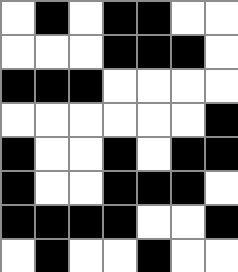[["white", "black", "white", "black", "black", "white", "white"], ["white", "white", "white", "black", "black", "black", "white"], ["black", "black", "black", "white", "white", "white", "white"], ["white", "white", "white", "white", "white", "white", "black"], ["black", "white", "white", "black", "white", "black", "black"], ["black", "white", "white", "black", "black", "black", "white"], ["black", "black", "black", "black", "white", "white", "black"], ["white", "black", "white", "white", "black", "white", "white"]]